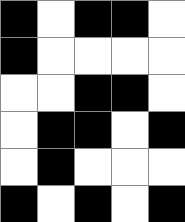[["black", "white", "black", "black", "white"], ["black", "white", "white", "white", "white"], ["white", "white", "black", "black", "white"], ["white", "black", "black", "white", "black"], ["white", "black", "white", "white", "white"], ["black", "white", "black", "white", "black"]]